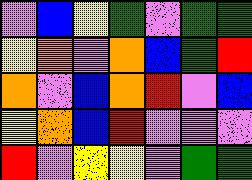[["violet", "blue", "yellow", "green", "violet", "green", "green"], ["yellow", "orange", "violet", "orange", "blue", "green", "red"], ["orange", "violet", "blue", "orange", "red", "violet", "blue"], ["yellow", "orange", "blue", "red", "violet", "violet", "violet"], ["red", "violet", "yellow", "yellow", "violet", "green", "green"]]